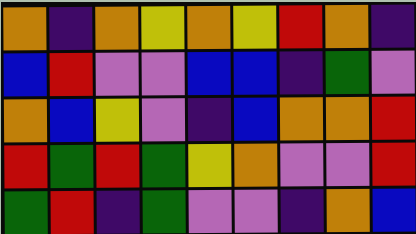[["orange", "indigo", "orange", "yellow", "orange", "yellow", "red", "orange", "indigo"], ["blue", "red", "violet", "violet", "blue", "blue", "indigo", "green", "violet"], ["orange", "blue", "yellow", "violet", "indigo", "blue", "orange", "orange", "red"], ["red", "green", "red", "green", "yellow", "orange", "violet", "violet", "red"], ["green", "red", "indigo", "green", "violet", "violet", "indigo", "orange", "blue"]]